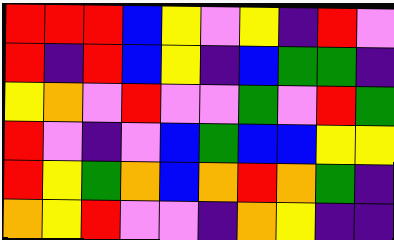[["red", "red", "red", "blue", "yellow", "violet", "yellow", "indigo", "red", "violet"], ["red", "indigo", "red", "blue", "yellow", "indigo", "blue", "green", "green", "indigo"], ["yellow", "orange", "violet", "red", "violet", "violet", "green", "violet", "red", "green"], ["red", "violet", "indigo", "violet", "blue", "green", "blue", "blue", "yellow", "yellow"], ["red", "yellow", "green", "orange", "blue", "orange", "red", "orange", "green", "indigo"], ["orange", "yellow", "red", "violet", "violet", "indigo", "orange", "yellow", "indigo", "indigo"]]